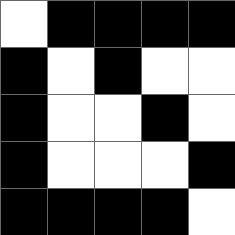[["white", "black", "black", "black", "black"], ["black", "white", "black", "white", "white"], ["black", "white", "white", "black", "white"], ["black", "white", "white", "white", "black"], ["black", "black", "black", "black", "white"]]